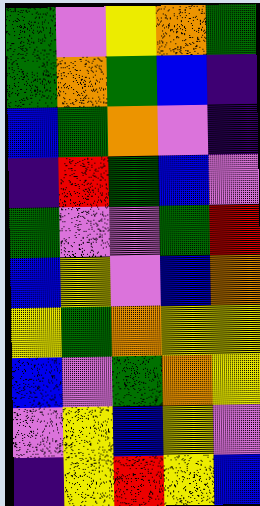[["green", "violet", "yellow", "orange", "green"], ["green", "orange", "green", "blue", "indigo"], ["blue", "green", "orange", "violet", "indigo"], ["indigo", "red", "green", "blue", "violet"], ["green", "violet", "violet", "green", "red"], ["blue", "yellow", "violet", "blue", "orange"], ["yellow", "green", "orange", "yellow", "yellow"], ["blue", "violet", "green", "orange", "yellow"], ["violet", "yellow", "blue", "yellow", "violet"], ["indigo", "yellow", "red", "yellow", "blue"]]